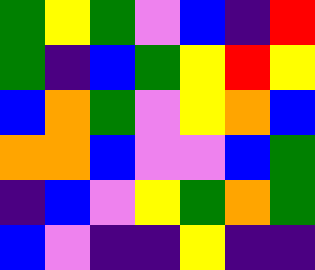[["green", "yellow", "green", "violet", "blue", "indigo", "red"], ["green", "indigo", "blue", "green", "yellow", "red", "yellow"], ["blue", "orange", "green", "violet", "yellow", "orange", "blue"], ["orange", "orange", "blue", "violet", "violet", "blue", "green"], ["indigo", "blue", "violet", "yellow", "green", "orange", "green"], ["blue", "violet", "indigo", "indigo", "yellow", "indigo", "indigo"]]